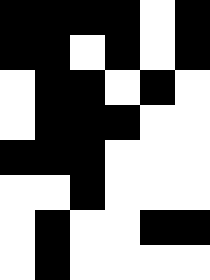[["black", "black", "black", "black", "white", "black"], ["black", "black", "white", "black", "white", "black"], ["white", "black", "black", "white", "black", "white"], ["white", "black", "black", "black", "white", "white"], ["black", "black", "black", "white", "white", "white"], ["white", "white", "black", "white", "white", "white"], ["white", "black", "white", "white", "black", "black"], ["white", "black", "white", "white", "white", "white"]]